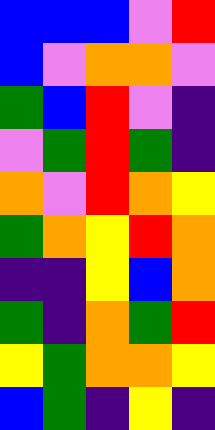[["blue", "blue", "blue", "violet", "red"], ["blue", "violet", "orange", "orange", "violet"], ["green", "blue", "red", "violet", "indigo"], ["violet", "green", "red", "green", "indigo"], ["orange", "violet", "red", "orange", "yellow"], ["green", "orange", "yellow", "red", "orange"], ["indigo", "indigo", "yellow", "blue", "orange"], ["green", "indigo", "orange", "green", "red"], ["yellow", "green", "orange", "orange", "yellow"], ["blue", "green", "indigo", "yellow", "indigo"]]